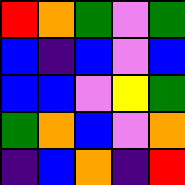[["red", "orange", "green", "violet", "green"], ["blue", "indigo", "blue", "violet", "blue"], ["blue", "blue", "violet", "yellow", "green"], ["green", "orange", "blue", "violet", "orange"], ["indigo", "blue", "orange", "indigo", "red"]]